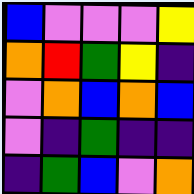[["blue", "violet", "violet", "violet", "yellow"], ["orange", "red", "green", "yellow", "indigo"], ["violet", "orange", "blue", "orange", "blue"], ["violet", "indigo", "green", "indigo", "indigo"], ["indigo", "green", "blue", "violet", "orange"]]